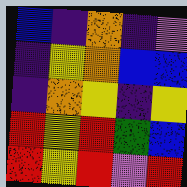[["blue", "indigo", "orange", "indigo", "violet"], ["indigo", "yellow", "orange", "blue", "blue"], ["indigo", "orange", "yellow", "indigo", "yellow"], ["red", "yellow", "red", "green", "blue"], ["red", "yellow", "red", "violet", "red"]]